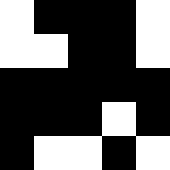[["white", "black", "black", "black", "white"], ["white", "white", "black", "black", "white"], ["black", "black", "black", "black", "black"], ["black", "black", "black", "white", "black"], ["black", "white", "white", "black", "white"]]